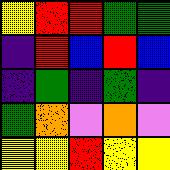[["yellow", "red", "red", "green", "green"], ["indigo", "red", "blue", "red", "blue"], ["indigo", "green", "indigo", "green", "indigo"], ["green", "orange", "violet", "orange", "violet"], ["yellow", "yellow", "red", "yellow", "yellow"]]